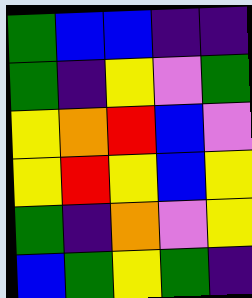[["green", "blue", "blue", "indigo", "indigo"], ["green", "indigo", "yellow", "violet", "green"], ["yellow", "orange", "red", "blue", "violet"], ["yellow", "red", "yellow", "blue", "yellow"], ["green", "indigo", "orange", "violet", "yellow"], ["blue", "green", "yellow", "green", "indigo"]]